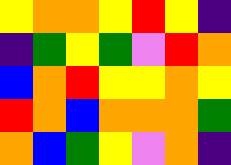[["yellow", "orange", "orange", "yellow", "red", "yellow", "indigo"], ["indigo", "green", "yellow", "green", "violet", "red", "orange"], ["blue", "orange", "red", "yellow", "yellow", "orange", "yellow"], ["red", "orange", "blue", "orange", "orange", "orange", "green"], ["orange", "blue", "green", "yellow", "violet", "orange", "indigo"]]